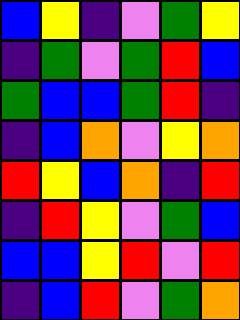[["blue", "yellow", "indigo", "violet", "green", "yellow"], ["indigo", "green", "violet", "green", "red", "blue"], ["green", "blue", "blue", "green", "red", "indigo"], ["indigo", "blue", "orange", "violet", "yellow", "orange"], ["red", "yellow", "blue", "orange", "indigo", "red"], ["indigo", "red", "yellow", "violet", "green", "blue"], ["blue", "blue", "yellow", "red", "violet", "red"], ["indigo", "blue", "red", "violet", "green", "orange"]]